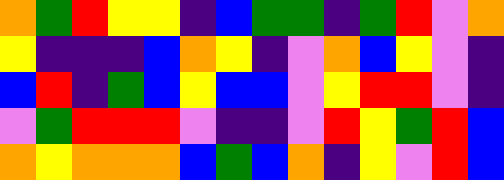[["orange", "green", "red", "yellow", "yellow", "indigo", "blue", "green", "green", "indigo", "green", "red", "violet", "orange"], ["yellow", "indigo", "indigo", "indigo", "blue", "orange", "yellow", "indigo", "violet", "orange", "blue", "yellow", "violet", "indigo"], ["blue", "red", "indigo", "green", "blue", "yellow", "blue", "blue", "violet", "yellow", "red", "red", "violet", "indigo"], ["violet", "green", "red", "red", "red", "violet", "indigo", "indigo", "violet", "red", "yellow", "green", "red", "blue"], ["orange", "yellow", "orange", "orange", "orange", "blue", "green", "blue", "orange", "indigo", "yellow", "violet", "red", "blue"]]